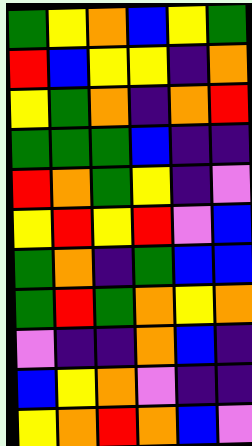[["green", "yellow", "orange", "blue", "yellow", "green"], ["red", "blue", "yellow", "yellow", "indigo", "orange"], ["yellow", "green", "orange", "indigo", "orange", "red"], ["green", "green", "green", "blue", "indigo", "indigo"], ["red", "orange", "green", "yellow", "indigo", "violet"], ["yellow", "red", "yellow", "red", "violet", "blue"], ["green", "orange", "indigo", "green", "blue", "blue"], ["green", "red", "green", "orange", "yellow", "orange"], ["violet", "indigo", "indigo", "orange", "blue", "indigo"], ["blue", "yellow", "orange", "violet", "indigo", "indigo"], ["yellow", "orange", "red", "orange", "blue", "violet"]]